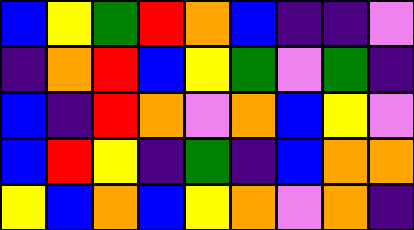[["blue", "yellow", "green", "red", "orange", "blue", "indigo", "indigo", "violet"], ["indigo", "orange", "red", "blue", "yellow", "green", "violet", "green", "indigo"], ["blue", "indigo", "red", "orange", "violet", "orange", "blue", "yellow", "violet"], ["blue", "red", "yellow", "indigo", "green", "indigo", "blue", "orange", "orange"], ["yellow", "blue", "orange", "blue", "yellow", "orange", "violet", "orange", "indigo"]]